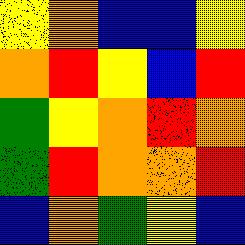[["yellow", "orange", "blue", "blue", "yellow"], ["orange", "red", "yellow", "blue", "red"], ["green", "yellow", "orange", "red", "orange"], ["green", "red", "orange", "orange", "red"], ["blue", "orange", "green", "yellow", "blue"]]